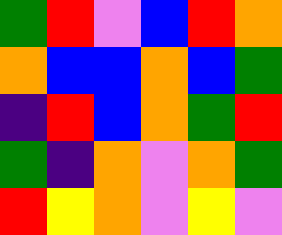[["green", "red", "violet", "blue", "red", "orange"], ["orange", "blue", "blue", "orange", "blue", "green"], ["indigo", "red", "blue", "orange", "green", "red"], ["green", "indigo", "orange", "violet", "orange", "green"], ["red", "yellow", "orange", "violet", "yellow", "violet"]]